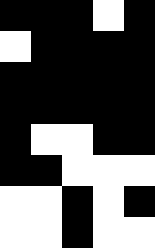[["black", "black", "black", "white", "black"], ["white", "black", "black", "black", "black"], ["black", "black", "black", "black", "black"], ["black", "black", "black", "black", "black"], ["black", "white", "white", "black", "black"], ["black", "black", "white", "white", "white"], ["white", "white", "black", "white", "black"], ["white", "white", "black", "white", "white"]]